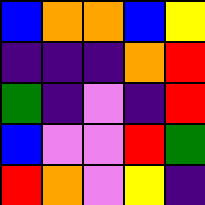[["blue", "orange", "orange", "blue", "yellow"], ["indigo", "indigo", "indigo", "orange", "red"], ["green", "indigo", "violet", "indigo", "red"], ["blue", "violet", "violet", "red", "green"], ["red", "orange", "violet", "yellow", "indigo"]]